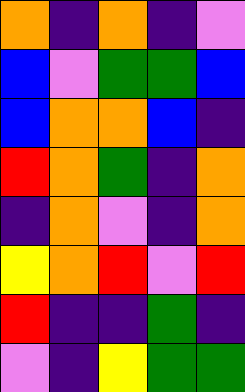[["orange", "indigo", "orange", "indigo", "violet"], ["blue", "violet", "green", "green", "blue"], ["blue", "orange", "orange", "blue", "indigo"], ["red", "orange", "green", "indigo", "orange"], ["indigo", "orange", "violet", "indigo", "orange"], ["yellow", "orange", "red", "violet", "red"], ["red", "indigo", "indigo", "green", "indigo"], ["violet", "indigo", "yellow", "green", "green"]]